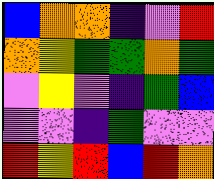[["blue", "orange", "orange", "indigo", "violet", "red"], ["orange", "yellow", "green", "green", "orange", "green"], ["violet", "yellow", "violet", "indigo", "green", "blue"], ["violet", "violet", "indigo", "green", "violet", "violet"], ["red", "yellow", "red", "blue", "red", "orange"]]